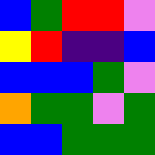[["blue", "green", "red", "red", "violet"], ["yellow", "red", "indigo", "indigo", "blue"], ["blue", "blue", "blue", "green", "violet"], ["orange", "green", "green", "violet", "green"], ["blue", "blue", "green", "green", "green"]]